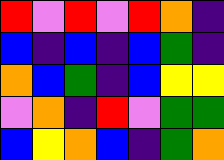[["red", "violet", "red", "violet", "red", "orange", "indigo"], ["blue", "indigo", "blue", "indigo", "blue", "green", "indigo"], ["orange", "blue", "green", "indigo", "blue", "yellow", "yellow"], ["violet", "orange", "indigo", "red", "violet", "green", "green"], ["blue", "yellow", "orange", "blue", "indigo", "green", "orange"]]